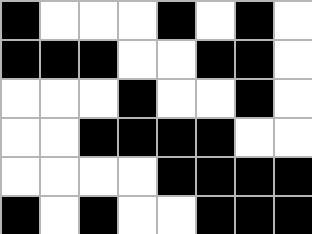[["black", "white", "white", "white", "black", "white", "black", "white"], ["black", "black", "black", "white", "white", "black", "black", "white"], ["white", "white", "white", "black", "white", "white", "black", "white"], ["white", "white", "black", "black", "black", "black", "white", "white"], ["white", "white", "white", "white", "black", "black", "black", "black"], ["black", "white", "black", "white", "white", "black", "black", "black"]]